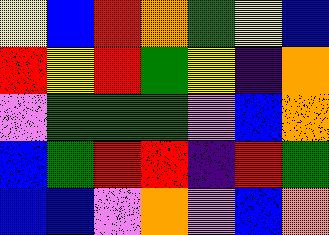[["yellow", "blue", "red", "orange", "green", "yellow", "blue"], ["red", "yellow", "red", "green", "yellow", "indigo", "orange"], ["violet", "green", "green", "green", "violet", "blue", "orange"], ["blue", "green", "red", "red", "indigo", "red", "green"], ["blue", "blue", "violet", "orange", "violet", "blue", "orange"]]